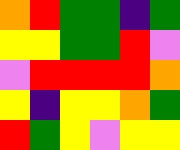[["orange", "red", "green", "green", "indigo", "green"], ["yellow", "yellow", "green", "green", "red", "violet"], ["violet", "red", "red", "red", "red", "orange"], ["yellow", "indigo", "yellow", "yellow", "orange", "green"], ["red", "green", "yellow", "violet", "yellow", "yellow"]]